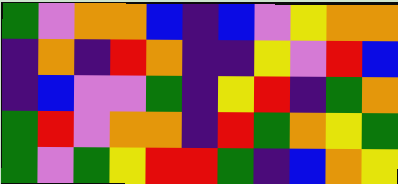[["green", "violet", "orange", "orange", "blue", "indigo", "blue", "violet", "yellow", "orange", "orange"], ["indigo", "orange", "indigo", "red", "orange", "indigo", "indigo", "yellow", "violet", "red", "blue"], ["indigo", "blue", "violet", "violet", "green", "indigo", "yellow", "red", "indigo", "green", "orange"], ["green", "red", "violet", "orange", "orange", "indigo", "red", "green", "orange", "yellow", "green"], ["green", "violet", "green", "yellow", "red", "red", "green", "indigo", "blue", "orange", "yellow"]]